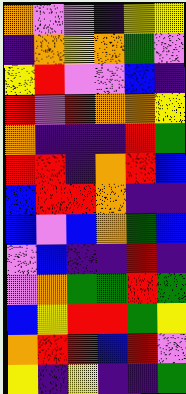[["orange", "violet", "violet", "indigo", "yellow", "yellow"], ["indigo", "orange", "yellow", "orange", "green", "violet"], ["yellow", "red", "violet", "violet", "blue", "indigo"], ["red", "violet", "red", "orange", "orange", "yellow"], ["orange", "indigo", "indigo", "indigo", "red", "green"], ["red", "red", "indigo", "orange", "red", "blue"], ["blue", "red", "red", "orange", "indigo", "indigo"], ["blue", "violet", "blue", "orange", "green", "blue"], ["violet", "blue", "indigo", "indigo", "red", "indigo"], ["violet", "orange", "green", "green", "red", "green"], ["blue", "yellow", "red", "red", "green", "yellow"], ["orange", "red", "red", "blue", "red", "violet"], ["yellow", "indigo", "yellow", "indigo", "indigo", "green"]]